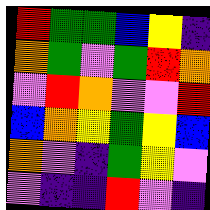[["red", "green", "green", "blue", "yellow", "indigo"], ["orange", "green", "violet", "green", "red", "orange"], ["violet", "red", "orange", "violet", "violet", "red"], ["blue", "orange", "yellow", "green", "yellow", "blue"], ["orange", "violet", "indigo", "green", "yellow", "violet"], ["violet", "indigo", "indigo", "red", "violet", "indigo"]]